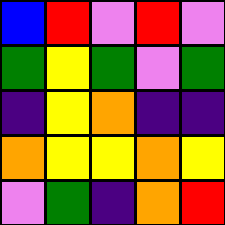[["blue", "red", "violet", "red", "violet"], ["green", "yellow", "green", "violet", "green"], ["indigo", "yellow", "orange", "indigo", "indigo"], ["orange", "yellow", "yellow", "orange", "yellow"], ["violet", "green", "indigo", "orange", "red"]]